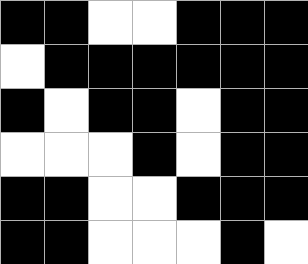[["black", "black", "white", "white", "black", "black", "black"], ["white", "black", "black", "black", "black", "black", "black"], ["black", "white", "black", "black", "white", "black", "black"], ["white", "white", "white", "black", "white", "black", "black"], ["black", "black", "white", "white", "black", "black", "black"], ["black", "black", "white", "white", "white", "black", "white"]]